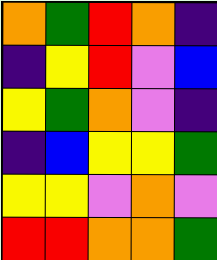[["orange", "green", "red", "orange", "indigo"], ["indigo", "yellow", "red", "violet", "blue"], ["yellow", "green", "orange", "violet", "indigo"], ["indigo", "blue", "yellow", "yellow", "green"], ["yellow", "yellow", "violet", "orange", "violet"], ["red", "red", "orange", "orange", "green"]]